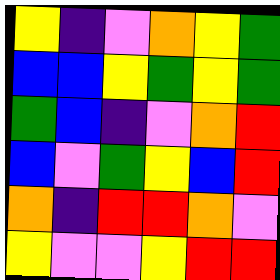[["yellow", "indigo", "violet", "orange", "yellow", "green"], ["blue", "blue", "yellow", "green", "yellow", "green"], ["green", "blue", "indigo", "violet", "orange", "red"], ["blue", "violet", "green", "yellow", "blue", "red"], ["orange", "indigo", "red", "red", "orange", "violet"], ["yellow", "violet", "violet", "yellow", "red", "red"]]